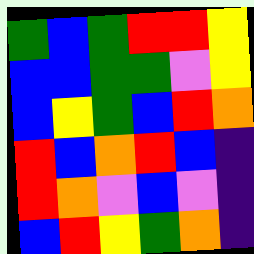[["green", "blue", "green", "red", "red", "yellow"], ["blue", "blue", "green", "green", "violet", "yellow"], ["blue", "yellow", "green", "blue", "red", "orange"], ["red", "blue", "orange", "red", "blue", "indigo"], ["red", "orange", "violet", "blue", "violet", "indigo"], ["blue", "red", "yellow", "green", "orange", "indigo"]]